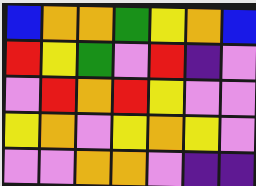[["blue", "orange", "orange", "green", "yellow", "orange", "blue"], ["red", "yellow", "green", "violet", "red", "indigo", "violet"], ["violet", "red", "orange", "red", "yellow", "violet", "violet"], ["yellow", "orange", "violet", "yellow", "orange", "yellow", "violet"], ["violet", "violet", "orange", "orange", "violet", "indigo", "indigo"]]